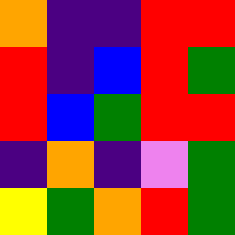[["orange", "indigo", "indigo", "red", "red"], ["red", "indigo", "blue", "red", "green"], ["red", "blue", "green", "red", "red"], ["indigo", "orange", "indigo", "violet", "green"], ["yellow", "green", "orange", "red", "green"]]